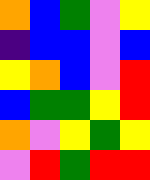[["orange", "blue", "green", "violet", "yellow"], ["indigo", "blue", "blue", "violet", "blue"], ["yellow", "orange", "blue", "violet", "red"], ["blue", "green", "green", "yellow", "red"], ["orange", "violet", "yellow", "green", "yellow"], ["violet", "red", "green", "red", "red"]]